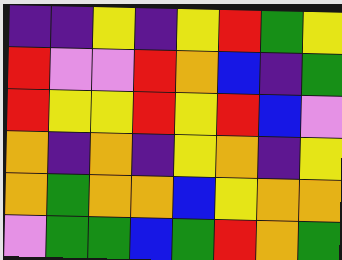[["indigo", "indigo", "yellow", "indigo", "yellow", "red", "green", "yellow"], ["red", "violet", "violet", "red", "orange", "blue", "indigo", "green"], ["red", "yellow", "yellow", "red", "yellow", "red", "blue", "violet"], ["orange", "indigo", "orange", "indigo", "yellow", "orange", "indigo", "yellow"], ["orange", "green", "orange", "orange", "blue", "yellow", "orange", "orange"], ["violet", "green", "green", "blue", "green", "red", "orange", "green"]]